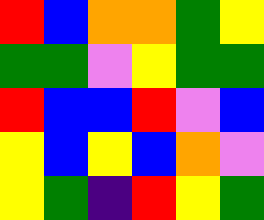[["red", "blue", "orange", "orange", "green", "yellow"], ["green", "green", "violet", "yellow", "green", "green"], ["red", "blue", "blue", "red", "violet", "blue"], ["yellow", "blue", "yellow", "blue", "orange", "violet"], ["yellow", "green", "indigo", "red", "yellow", "green"]]